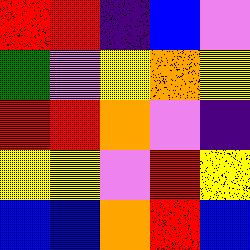[["red", "red", "indigo", "blue", "violet"], ["green", "violet", "yellow", "orange", "yellow"], ["red", "red", "orange", "violet", "indigo"], ["yellow", "yellow", "violet", "red", "yellow"], ["blue", "blue", "orange", "red", "blue"]]